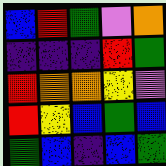[["blue", "red", "green", "violet", "orange"], ["indigo", "indigo", "indigo", "red", "green"], ["red", "orange", "orange", "yellow", "violet"], ["red", "yellow", "blue", "green", "blue"], ["green", "blue", "indigo", "blue", "green"]]